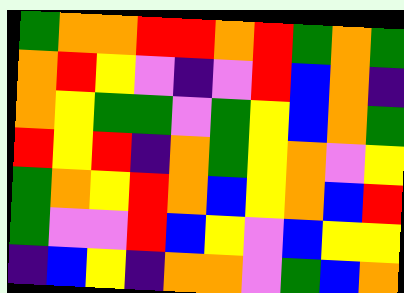[["green", "orange", "orange", "red", "red", "orange", "red", "green", "orange", "green"], ["orange", "red", "yellow", "violet", "indigo", "violet", "red", "blue", "orange", "indigo"], ["orange", "yellow", "green", "green", "violet", "green", "yellow", "blue", "orange", "green"], ["red", "yellow", "red", "indigo", "orange", "green", "yellow", "orange", "violet", "yellow"], ["green", "orange", "yellow", "red", "orange", "blue", "yellow", "orange", "blue", "red"], ["green", "violet", "violet", "red", "blue", "yellow", "violet", "blue", "yellow", "yellow"], ["indigo", "blue", "yellow", "indigo", "orange", "orange", "violet", "green", "blue", "orange"]]